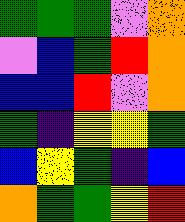[["green", "green", "green", "violet", "orange"], ["violet", "blue", "green", "red", "orange"], ["blue", "blue", "red", "violet", "orange"], ["green", "indigo", "yellow", "yellow", "green"], ["blue", "yellow", "green", "indigo", "blue"], ["orange", "green", "green", "yellow", "red"]]